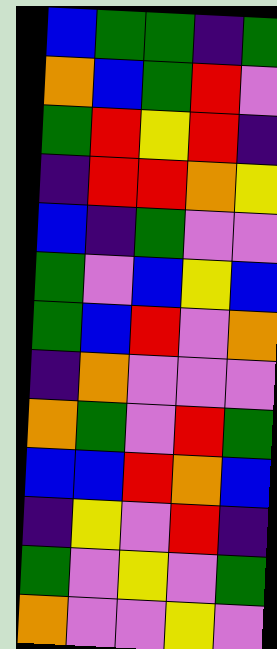[["blue", "green", "green", "indigo", "green"], ["orange", "blue", "green", "red", "violet"], ["green", "red", "yellow", "red", "indigo"], ["indigo", "red", "red", "orange", "yellow"], ["blue", "indigo", "green", "violet", "violet"], ["green", "violet", "blue", "yellow", "blue"], ["green", "blue", "red", "violet", "orange"], ["indigo", "orange", "violet", "violet", "violet"], ["orange", "green", "violet", "red", "green"], ["blue", "blue", "red", "orange", "blue"], ["indigo", "yellow", "violet", "red", "indigo"], ["green", "violet", "yellow", "violet", "green"], ["orange", "violet", "violet", "yellow", "violet"]]